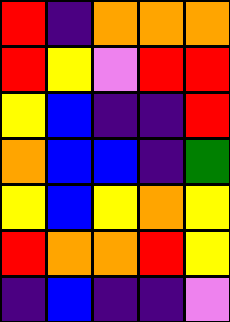[["red", "indigo", "orange", "orange", "orange"], ["red", "yellow", "violet", "red", "red"], ["yellow", "blue", "indigo", "indigo", "red"], ["orange", "blue", "blue", "indigo", "green"], ["yellow", "blue", "yellow", "orange", "yellow"], ["red", "orange", "orange", "red", "yellow"], ["indigo", "blue", "indigo", "indigo", "violet"]]